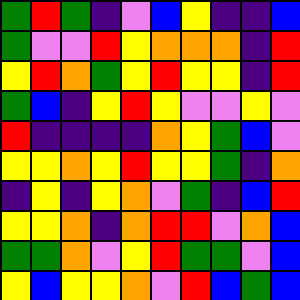[["green", "red", "green", "indigo", "violet", "blue", "yellow", "indigo", "indigo", "blue"], ["green", "violet", "violet", "red", "yellow", "orange", "orange", "orange", "indigo", "red"], ["yellow", "red", "orange", "green", "yellow", "red", "yellow", "yellow", "indigo", "red"], ["green", "blue", "indigo", "yellow", "red", "yellow", "violet", "violet", "yellow", "violet"], ["red", "indigo", "indigo", "indigo", "indigo", "orange", "yellow", "green", "blue", "violet"], ["yellow", "yellow", "orange", "yellow", "red", "yellow", "yellow", "green", "indigo", "orange"], ["indigo", "yellow", "indigo", "yellow", "orange", "violet", "green", "indigo", "blue", "red"], ["yellow", "yellow", "orange", "indigo", "orange", "red", "red", "violet", "orange", "blue"], ["green", "green", "orange", "violet", "yellow", "red", "green", "green", "violet", "blue"], ["yellow", "blue", "yellow", "yellow", "orange", "violet", "red", "blue", "green", "blue"]]